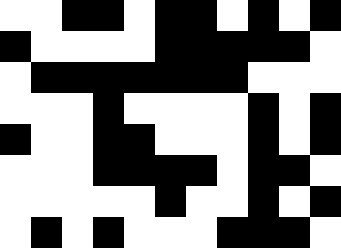[["white", "white", "black", "black", "white", "black", "black", "white", "black", "white", "black"], ["black", "white", "white", "white", "white", "black", "black", "black", "black", "black", "white"], ["white", "black", "black", "black", "black", "black", "black", "black", "white", "white", "white"], ["white", "white", "white", "black", "white", "white", "white", "white", "black", "white", "black"], ["black", "white", "white", "black", "black", "white", "white", "white", "black", "white", "black"], ["white", "white", "white", "black", "black", "black", "black", "white", "black", "black", "white"], ["white", "white", "white", "white", "white", "black", "white", "white", "black", "white", "black"], ["white", "black", "white", "black", "white", "white", "white", "black", "black", "black", "white"]]